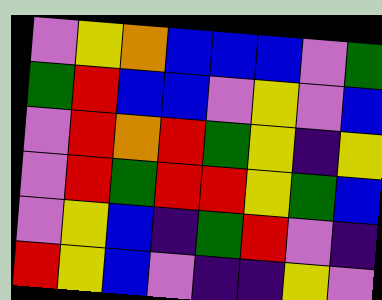[["violet", "yellow", "orange", "blue", "blue", "blue", "violet", "green"], ["green", "red", "blue", "blue", "violet", "yellow", "violet", "blue"], ["violet", "red", "orange", "red", "green", "yellow", "indigo", "yellow"], ["violet", "red", "green", "red", "red", "yellow", "green", "blue"], ["violet", "yellow", "blue", "indigo", "green", "red", "violet", "indigo"], ["red", "yellow", "blue", "violet", "indigo", "indigo", "yellow", "violet"]]